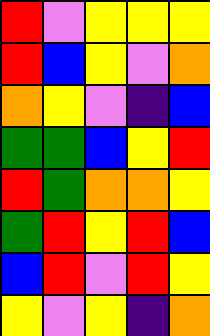[["red", "violet", "yellow", "yellow", "yellow"], ["red", "blue", "yellow", "violet", "orange"], ["orange", "yellow", "violet", "indigo", "blue"], ["green", "green", "blue", "yellow", "red"], ["red", "green", "orange", "orange", "yellow"], ["green", "red", "yellow", "red", "blue"], ["blue", "red", "violet", "red", "yellow"], ["yellow", "violet", "yellow", "indigo", "orange"]]